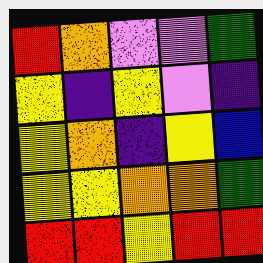[["red", "orange", "violet", "violet", "green"], ["yellow", "indigo", "yellow", "violet", "indigo"], ["yellow", "orange", "indigo", "yellow", "blue"], ["yellow", "yellow", "orange", "orange", "green"], ["red", "red", "yellow", "red", "red"]]